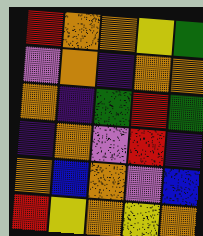[["red", "orange", "orange", "yellow", "green"], ["violet", "orange", "indigo", "orange", "orange"], ["orange", "indigo", "green", "red", "green"], ["indigo", "orange", "violet", "red", "indigo"], ["orange", "blue", "orange", "violet", "blue"], ["red", "yellow", "orange", "yellow", "orange"]]